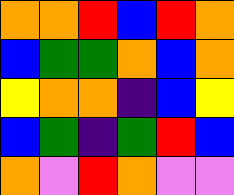[["orange", "orange", "red", "blue", "red", "orange"], ["blue", "green", "green", "orange", "blue", "orange"], ["yellow", "orange", "orange", "indigo", "blue", "yellow"], ["blue", "green", "indigo", "green", "red", "blue"], ["orange", "violet", "red", "orange", "violet", "violet"]]